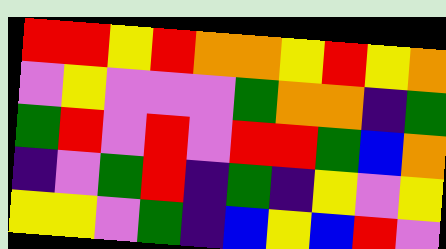[["red", "red", "yellow", "red", "orange", "orange", "yellow", "red", "yellow", "orange"], ["violet", "yellow", "violet", "violet", "violet", "green", "orange", "orange", "indigo", "green"], ["green", "red", "violet", "red", "violet", "red", "red", "green", "blue", "orange"], ["indigo", "violet", "green", "red", "indigo", "green", "indigo", "yellow", "violet", "yellow"], ["yellow", "yellow", "violet", "green", "indigo", "blue", "yellow", "blue", "red", "violet"]]